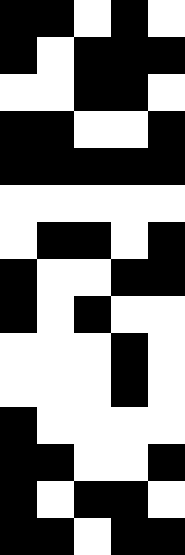[["black", "black", "white", "black", "white"], ["black", "white", "black", "black", "black"], ["white", "white", "black", "black", "white"], ["black", "black", "white", "white", "black"], ["black", "black", "black", "black", "black"], ["white", "white", "white", "white", "white"], ["white", "black", "black", "white", "black"], ["black", "white", "white", "black", "black"], ["black", "white", "black", "white", "white"], ["white", "white", "white", "black", "white"], ["white", "white", "white", "black", "white"], ["black", "white", "white", "white", "white"], ["black", "black", "white", "white", "black"], ["black", "white", "black", "black", "white"], ["black", "black", "white", "black", "black"]]